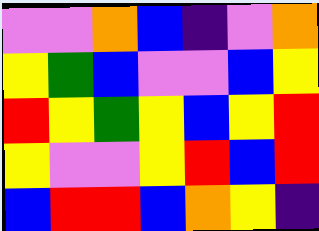[["violet", "violet", "orange", "blue", "indigo", "violet", "orange"], ["yellow", "green", "blue", "violet", "violet", "blue", "yellow"], ["red", "yellow", "green", "yellow", "blue", "yellow", "red"], ["yellow", "violet", "violet", "yellow", "red", "blue", "red"], ["blue", "red", "red", "blue", "orange", "yellow", "indigo"]]